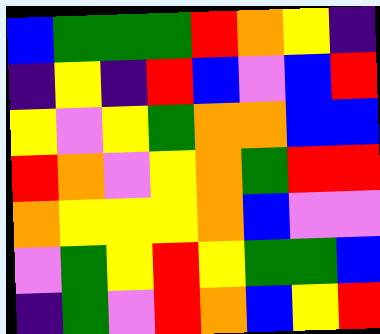[["blue", "green", "green", "green", "red", "orange", "yellow", "indigo"], ["indigo", "yellow", "indigo", "red", "blue", "violet", "blue", "red"], ["yellow", "violet", "yellow", "green", "orange", "orange", "blue", "blue"], ["red", "orange", "violet", "yellow", "orange", "green", "red", "red"], ["orange", "yellow", "yellow", "yellow", "orange", "blue", "violet", "violet"], ["violet", "green", "yellow", "red", "yellow", "green", "green", "blue"], ["indigo", "green", "violet", "red", "orange", "blue", "yellow", "red"]]